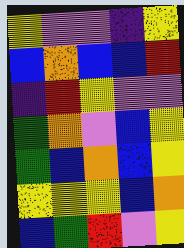[["yellow", "violet", "violet", "indigo", "yellow"], ["blue", "orange", "blue", "blue", "red"], ["indigo", "red", "yellow", "violet", "violet"], ["green", "orange", "violet", "blue", "yellow"], ["green", "blue", "orange", "blue", "yellow"], ["yellow", "yellow", "yellow", "blue", "orange"], ["blue", "green", "red", "violet", "yellow"]]